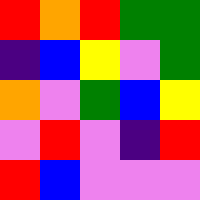[["red", "orange", "red", "green", "green"], ["indigo", "blue", "yellow", "violet", "green"], ["orange", "violet", "green", "blue", "yellow"], ["violet", "red", "violet", "indigo", "red"], ["red", "blue", "violet", "violet", "violet"]]